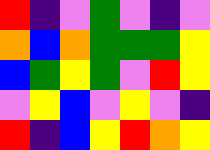[["red", "indigo", "violet", "green", "violet", "indigo", "violet"], ["orange", "blue", "orange", "green", "green", "green", "yellow"], ["blue", "green", "yellow", "green", "violet", "red", "yellow"], ["violet", "yellow", "blue", "violet", "yellow", "violet", "indigo"], ["red", "indigo", "blue", "yellow", "red", "orange", "yellow"]]